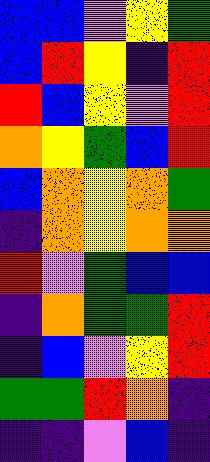[["blue", "blue", "violet", "yellow", "green"], ["blue", "red", "yellow", "indigo", "red"], ["red", "blue", "yellow", "violet", "red"], ["orange", "yellow", "green", "blue", "red"], ["blue", "orange", "yellow", "orange", "green"], ["indigo", "orange", "yellow", "orange", "orange"], ["red", "violet", "green", "blue", "blue"], ["indigo", "orange", "green", "green", "red"], ["indigo", "blue", "violet", "yellow", "red"], ["green", "green", "red", "orange", "indigo"], ["indigo", "indigo", "violet", "blue", "indigo"]]